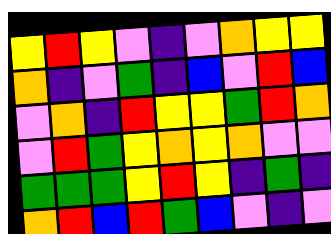[["yellow", "red", "yellow", "violet", "indigo", "violet", "orange", "yellow", "yellow"], ["orange", "indigo", "violet", "green", "indigo", "blue", "violet", "red", "blue"], ["violet", "orange", "indigo", "red", "yellow", "yellow", "green", "red", "orange"], ["violet", "red", "green", "yellow", "orange", "yellow", "orange", "violet", "violet"], ["green", "green", "green", "yellow", "red", "yellow", "indigo", "green", "indigo"], ["orange", "red", "blue", "red", "green", "blue", "violet", "indigo", "violet"]]